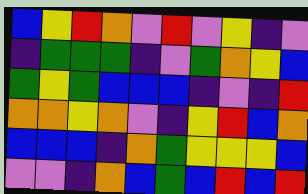[["blue", "yellow", "red", "orange", "violet", "red", "violet", "yellow", "indigo", "violet"], ["indigo", "green", "green", "green", "indigo", "violet", "green", "orange", "yellow", "blue"], ["green", "yellow", "green", "blue", "blue", "blue", "indigo", "violet", "indigo", "red"], ["orange", "orange", "yellow", "orange", "violet", "indigo", "yellow", "red", "blue", "orange"], ["blue", "blue", "blue", "indigo", "orange", "green", "yellow", "yellow", "yellow", "blue"], ["violet", "violet", "indigo", "orange", "blue", "green", "blue", "red", "blue", "red"]]